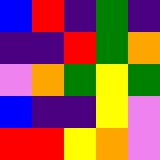[["blue", "red", "indigo", "green", "indigo"], ["indigo", "indigo", "red", "green", "orange"], ["violet", "orange", "green", "yellow", "green"], ["blue", "indigo", "indigo", "yellow", "violet"], ["red", "red", "yellow", "orange", "violet"]]